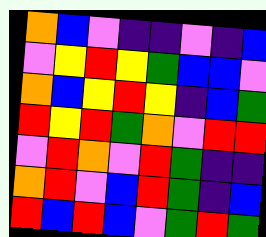[["orange", "blue", "violet", "indigo", "indigo", "violet", "indigo", "blue"], ["violet", "yellow", "red", "yellow", "green", "blue", "blue", "violet"], ["orange", "blue", "yellow", "red", "yellow", "indigo", "blue", "green"], ["red", "yellow", "red", "green", "orange", "violet", "red", "red"], ["violet", "red", "orange", "violet", "red", "green", "indigo", "indigo"], ["orange", "red", "violet", "blue", "red", "green", "indigo", "blue"], ["red", "blue", "red", "blue", "violet", "green", "red", "green"]]